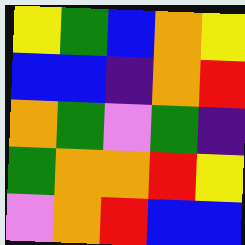[["yellow", "green", "blue", "orange", "yellow"], ["blue", "blue", "indigo", "orange", "red"], ["orange", "green", "violet", "green", "indigo"], ["green", "orange", "orange", "red", "yellow"], ["violet", "orange", "red", "blue", "blue"]]